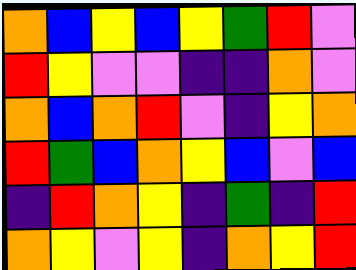[["orange", "blue", "yellow", "blue", "yellow", "green", "red", "violet"], ["red", "yellow", "violet", "violet", "indigo", "indigo", "orange", "violet"], ["orange", "blue", "orange", "red", "violet", "indigo", "yellow", "orange"], ["red", "green", "blue", "orange", "yellow", "blue", "violet", "blue"], ["indigo", "red", "orange", "yellow", "indigo", "green", "indigo", "red"], ["orange", "yellow", "violet", "yellow", "indigo", "orange", "yellow", "red"]]